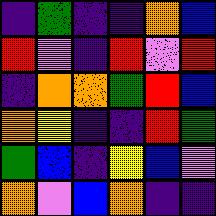[["indigo", "green", "indigo", "indigo", "orange", "blue"], ["red", "violet", "indigo", "red", "violet", "red"], ["indigo", "orange", "orange", "green", "red", "blue"], ["orange", "yellow", "indigo", "indigo", "red", "green"], ["green", "blue", "indigo", "yellow", "blue", "violet"], ["orange", "violet", "blue", "orange", "indigo", "indigo"]]